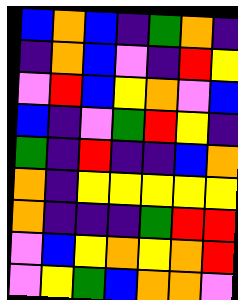[["blue", "orange", "blue", "indigo", "green", "orange", "indigo"], ["indigo", "orange", "blue", "violet", "indigo", "red", "yellow"], ["violet", "red", "blue", "yellow", "orange", "violet", "blue"], ["blue", "indigo", "violet", "green", "red", "yellow", "indigo"], ["green", "indigo", "red", "indigo", "indigo", "blue", "orange"], ["orange", "indigo", "yellow", "yellow", "yellow", "yellow", "yellow"], ["orange", "indigo", "indigo", "indigo", "green", "red", "red"], ["violet", "blue", "yellow", "orange", "yellow", "orange", "red"], ["violet", "yellow", "green", "blue", "orange", "orange", "violet"]]